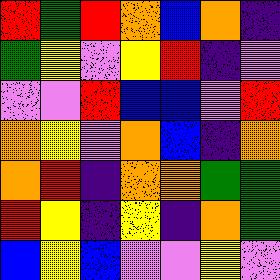[["red", "green", "red", "orange", "blue", "orange", "indigo"], ["green", "yellow", "violet", "yellow", "red", "indigo", "violet"], ["violet", "violet", "red", "blue", "blue", "violet", "red"], ["orange", "yellow", "violet", "orange", "blue", "indigo", "orange"], ["orange", "red", "indigo", "orange", "orange", "green", "green"], ["red", "yellow", "indigo", "yellow", "indigo", "orange", "green"], ["blue", "yellow", "blue", "violet", "violet", "yellow", "violet"]]